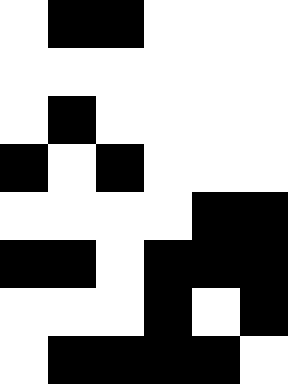[["white", "black", "black", "white", "white", "white"], ["white", "white", "white", "white", "white", "white"], ["white", "black", "white", "white", "white", "white"], ["black", "white", "black", "white", "white", "white"], ["white", "white", "white", "white", "black", "black"], ["black", "black", "white", "black", "black", "black"], ["white", "white", "white", "black", "white", "black"], ["white", "black", "black", "black", "black", "white"]]